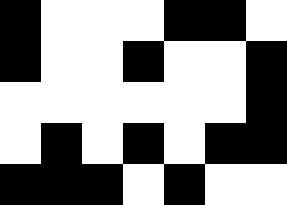[["black", "white", "white", "white", "black", "black", "white"], ["black", "white", "white", "black", "white", "white", "black"], ["white", "white", "white", "white", "white", "white", "black"], ["white", "black", "white", "black", "white", "black", "black"], ["black", "black", "black", "white", "black", "white", "white"]]